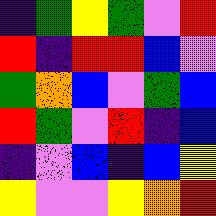[["indigo", "green", "yellow", "green", "violet", "red"], ["red", "indigo", "red", "red", "blue", "violet"], ["green", "orange", "blue", "violet", "green", "blue"], ["red", "green", "violet", "red", "indigo", "blue"], ["indigo", "violet", "blue", "indigo", "blue", "yellow"], ["yellow", "violet", "violet", "yellow", "orange", "red"]]